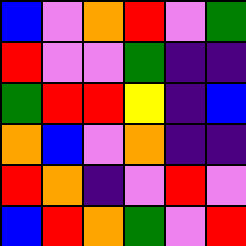[["blue", "violet", "orange", "red", "violet", "green"], ["red", "violet", "violet", "green", "indigo", "indigo"], ["green", "red", "red", "yellow", "indigo", "blue"], ["orange", "blue", "violet", "orange", "indigo", "indigo"], ["red", "orange", "indigo", "violet", "red", "violet"], ["blue", "red", "orange", "green", "violet", "red"]]